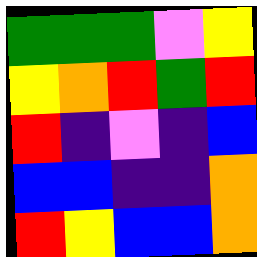[["green", "green", "green", "violet", "yellow"], ["yellow", "orange", "red", "green", "red"], ["red", "indigo", "violet", "indigo", "blue"], ["blue", "blue", "indigo", "indigo", "orange"], ["red", "yellow", "blue", "blue", "orange"]]